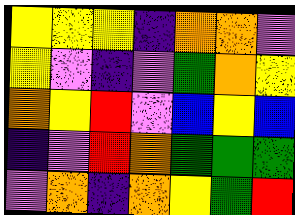[["yellow", "yellow", "yellow", "indigo", "orange", "orange", "violet"], ["yellow", "violet", "indigo", "violet", "green", "orange", "yellow"], ["orange", "yellow", "red", "violet", "blue", "yellow", "blue"], ["indigo", "violet", "red", "orange", "green", "green", "green"], ["violet", "orange", "indigo", "orange", "yellow", "green", "red"]]